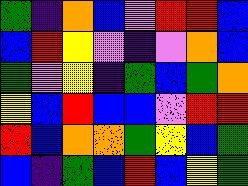[["green", "indigo", "orange", "blue", "violet", "red", "red", "blue"], ["blue", "red", "yellow", "violet", "indigo", "violet", "orange", "blue"], ["green", "violet", "yellow", "indigo", "green", "blue", "green", "orange"], ["yellow", "blue", "red", "blue", "blue", "violet", "red", "red"], ["red", "blue", "orange", "orange", "green", "yellow", "blue", "green"], ["blue", "indigo", "green", "blue", "red", "blue", "yellow", "green"]]